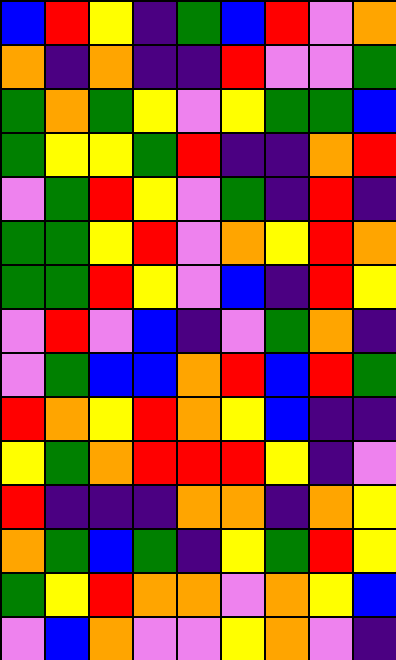[["blue", "red", "yellow", "indigo", "green", "blue", "red", "violet", "orange"], ["orange", "indigo", "orange", "indigo", "indigo", "red", "violet", "violet", "green"], ["green", "orange", "green", "yellow", "violet", "yellow", "green", "green", "blue"], ["green", "yellow", "yellow", "green", "red", "indigo", "indigo", "orange", "red"], ["violet", "green", "red", "yellow", "violet", "green", "indigo", "red", "indigo"], ["green", "green", "yellow", "red", "violet", "orange", "yellow", "red", "orange"], ["green", "green", "red", "yellow", "violet", "blue", "indigo", "red", "yellow"], ["violet", "red", "violet", "blue", "indigo", "violet", "green", "orange", "indigo"], ["violet", "green", "blue", "blue", "orange", "red", "blue", "red", "green"], ["red", "orange", "yellow", "red", "orange", "yellow", "blue", "indigo", "indigo"], ["yellow", "green", "orange", "red", "red", "red", "yellow", "indigo", "violet"], ["red", "indigo", "indigo", "indigo", "orange", "orange", "indigo", "orange", "yellow"], ["orange", "green", "blue", "green", "indigo", "yellow", "green", "red", "yellow"], ["green", "yellow", "red", "orange", "orange", "violet", "orange", "yellow", "blue"], ["violet", "blue", "orange", "violet", "violet", "yellow", "orange", "violet", "indigo"]]